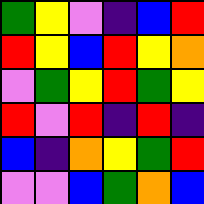[["green", "yellow", "violet", "indigo", "blue", "red"], ["red", "yellow", "blue", "red", "yellow", "orange"], ["violet", "green", "yellow", "red", "green", "yellow"], ["red", "violet", "red", "indigo", "red", "indigo"], ["blue", "indigo", "orange", "yellow", "green", "red"], ["violet", "violet", "blue", "green", "orange", "blue"]]